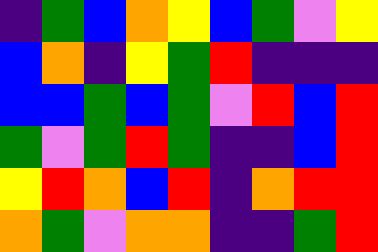[["indigo", "green", "blue", "orange", "yellow", "blue", "green", "violet", "yellow"], ["blue", "orange", "indigo", "yellow", "green", "red", "indigo", "indigo", "indigo"], ["blue", "blue", "green", "blue", "green", "violet", "red", "blue", "red"], ["green", "violet", "green", "red", "green", "indigo", "indigo", "blue", "red"], ["yellow", "red", "orange", "blue", "red", "indigo", "orange", "red", "red"], ["orange", "green", "violet", "orange", "orange", "indigo", "indigo", "green", "red"]]